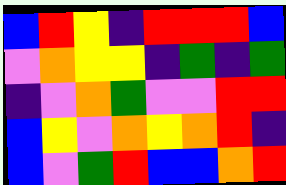[["blue", "red", "yellow", "indigo", "red", "red", "red", "blue"], ["violet", "orange", "yellow", "yellow", "indigo", "green", "indigo", "green"], ["indigo", "violet", "orange", "green", "violet", "violet", "red", "red"], ["blue", "yellow", "violet", "orange", "yellow", "orange", "red", "indigo"], ["blue", "violet", "green", "red", "blue", "blue", "orange", "red"]]